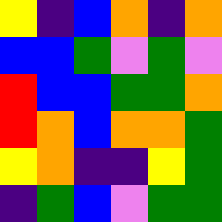[["yellow", "indigo", "blue", "orange", "indigo", "orange"], ["blue", "blue", "green", "violet", "green", "violet"], ["red", "blue", "blue", "green", "green", "orange"], ["red", "orange", "blue", "orange", "orange", "green"], ["yellow", "orange", "indigo", "indigo", "yellow", "green"], ["indigo", "green", "blue", "violet", "green", "green"]]